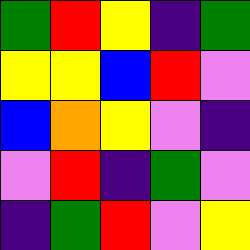[["green", "red", "yellow", "indigo", "green"], ["yellow", "yellow", "blue", "red", "violet"], ["blue", "orange", "yellow", "violet", "indigo"], ["violet", "red", "indigo", "green", "violet"], ["indigo", "green", "red", "violet", "yellow"]]